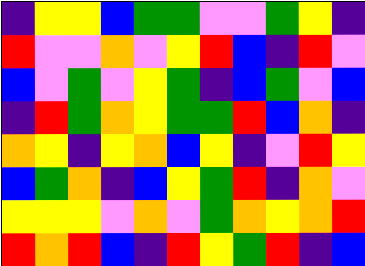[["indigo", "yellow", "yellow", "blue", "green", "green", "violet", "violet", "green", "yellow", "indigo"], ["red", "violet", "violet", "orange", "violet", "yellow", "red", "blue", "indigo", "red", "violet"], ["blue", "violet", "green", "violet", "yellow", "green", "indigo", "blue", "green", "violet", "blue"], ["indigo", "red", "green", "orange", "yellow", "green", "green", "red", "blue", "orange", "indigo"], ["orange", "yellow", "indigo", "yellow", "orange", "blue", "yellow", "indigo", "violet", "red", "yellow"], ["blue", "green", "orange", "indigo", "blue", "yellow", "green", "red", "indigo", "orange", "violet"], ["yellow", "yellow", "yellow", "violet", "orange", "violet", "green", "orange", "yellow", "orange", "red"], ["red", "orange", "red", "blue", "indigo", "red", "yellow", "green", "red", "indigo", "blue"]]